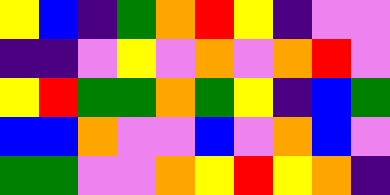[["yellow", "blue", "indigo", "green", "orange", "red", "yellow", "indigo", "violet", "violet"], ["indigo", "indigo", "violet", "yellow", "violet", "orange", "violet", "orange", "red", "violet"], ["yellow", "red", "green", "green", "orange", "green", "yellow", "indigo", "blue", "green"], ["blue", "blue", "orange", "violet", "violet", "blue", "violet", "orange", "blue", "violet"], ["green", "green", "violet", "violet", "orange", "yellow", "red", "yellow", "orange", "indigo"]]